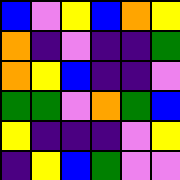[["blue", "violet", "yellow", "blue", "orange", "yellow"], ["orange", "indigo", "violet", "indigo", "indigo", "green"], ["orange", "yellow", "blue", "indigo", "indigo", "violet"], ["green", "green", "violet", "orange", "green", "blue"], ["yellow", "indigo", "indigo", "indigo", "violet", "yellow"], ["indigo", "yellow", "blue", "green", "violet", "violet"]]